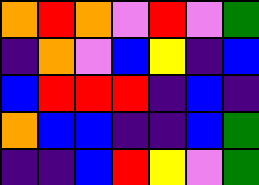[["orange", "red", "orange", "violet", "red", "violet", "green"], ["indigo", "orange", "violet", "blue", "yellow", "indigo", "blue"], ["blue", "red", "red", "red", "indigo", "blue", "indigo"], ["orange", "blue", "blue", "indigo", "indigo", "blue", "green"], ["indigo", "indigo", "blue", "red", "yellow", "violet", "green"]]